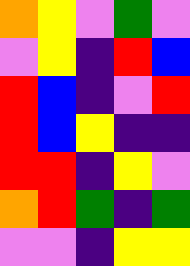[["orange", "yellow", "violet", "green", "violet"], ["violet", "yellow", "indigo", "red", "blue"], ["red", "blue", "indigo", "violet", "red"], ["red", "blue", "yellow", "indigo", "indigo"], ["red", "red", "indigo", "yellow", "violet"], ["orange", "red", "green", "indigo", "green"], ["violet", "violet", "indigo", "yellow", "yellow"]]